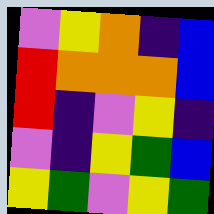[["violet", "yellow", "orange", "indigo", "blue"], ["red", "orange", "orange", "orange", "blue"], ["red", "indigo", "violet", "yellow", "indigo"], ["violet", "indigo", "yellow", "green", "blue"], ["yellow", "green", "violet", "yellow", "green"]]